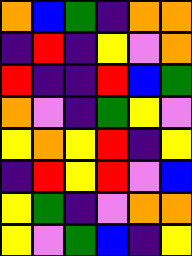[["orange", "blue", "green", "indigo", "orange", "orange"], ["indigo", "red", "indigo", "yellow", "violet", "orange"], ["red", "indigo", "indigo", "red", "blue", "green"], ["orange", "violet", "indigo", "green", "yellow", "violet"], ["yellow", "orange", "yellow", "red", "indigo", "yellow"], ["indigo", "red", "yellow", "red", "violet", "blue"], ["yellow", "green", "indigo", "violet", "orange", "orange"], ["yellow", "violet", "green", "blue", "indigo", "yellow"]]